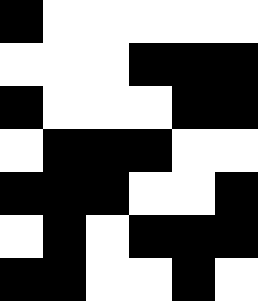[["black", "white", "white", "white", "white", "white"], ["white", "white", "white", "black", "black", "black"], ["black", "white", "white", "white", "black", "black"], ["white", "black", "black", "black", "white", "white"], ["black", "black", "black", "white", "white", "black"], ["white", "black", "white", "black", "black", "black"], ["black", "black", "white", "white", "black", "white"]]